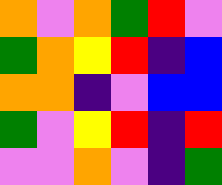[["orange", "violet", "orange", "green", "red", "violet"], ["green", "orange", "yellow", "red", "indigo", "blue"], ["orange", "orange", "indigo", "violet", "blue", "blue"], ["green", "violet", "yellow", "red", "indigo", "red"], ["violet", "violet", "orange", "violet", "indigo", "green"]]